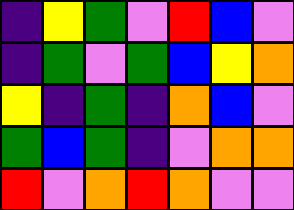[["indigo", "yellow", "green", "violet", "red", "blue", "violet"], ["indigo", "green", "violet", "green", "blue", "yellow", "orange"], ["yellow", "indigo", "green", "indigo", "orange", "blue", "violet"], ["green", "blue", "green", "indigo", "violet", "orange", "orange"], ["red", "violet", "orange", "red", "orange", "violet", "violet"]]